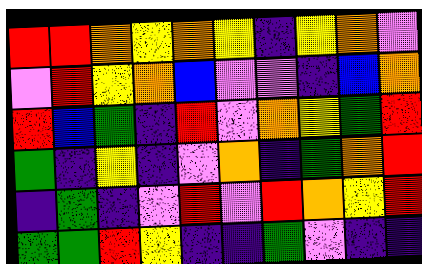[["red", "red", "orange", "yellow", "orange", "yellow", "indigo", "yellow", "orange", "violet"], ["violet", "red", "yellow", "orange", "blue", "violet", "violet", "indigo", "blue", "orange"], ["red", "blue", "green", "indigo", "red", "violet", "orange", "yellow", "green", "red"], ["green", "indigo", "yellow", "indigo", "violet", "orange", "indigo", "green", "orange", "red"], ["indigo", "green", "indigo", "violet", "red", "violet", "red", "orange", "yellow", "red"], ["green", "green", "red", "yellow", "indigo", "indigo", "green", "violet", "indigo", "indigo"]]